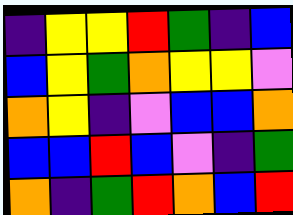[["indigo", "yellow", "yellow", "red", "green", "indigo", "blue"], ["blue", "yellow", "green", "orange", "yellow", "yellow", "violet"], ["orange", "yellow", "indigo", "violet", "blue", "blue", "orange"], ["blue", "blue", "red", "blue", "violet", "indigo", "green"], ["orange", "indigo", "green", "red", "orange", "blue", "red"]]